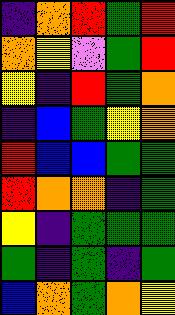[["indigo", "orange", "red", "green", "red"], ["orange", "yellow", "violet", "green", "red"], ["yellow", "indigo", "red", "green", "orange"], ["indigo", "blue", "green", "yellow", "orange"], ["red", "blue", "blue", "green", "green"], ["red", "orange", "orange", "indigo", "green"], ["yellow", "indigo", "green", "green", "green"], ["green", "indigo", "green", "indigo", "green"], ["blue", "orange", "green", "orange", "yellow"]]